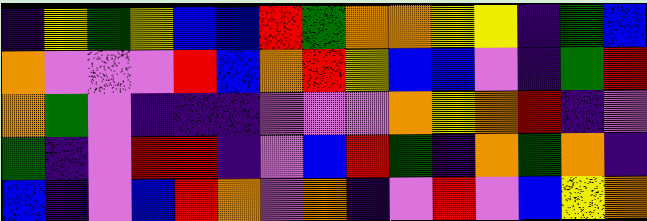[["indigo", "yellow", "green", "yellow", "blue", "blue", "red", "green", "orange", "orange", "yellow", "yellow", "indigo", "green", "blue"], ["orange", "violet", "violet", "violet", "red", "blue", "orange", "red", "yellow", "blue", "blue", "violet", "indigo", "green", "red"], ["orange", "green", "violet", "indigo", "indigo", "indigo", "violet", "violet", "violet", "orange", "yellow", "orange", "red", "indigo", "violet"], ["green", "indigo", "violet", "red", "red", "indigo", "violet", "blue", "red", "green", "indigo", "orange", "green", "orange", "indigo"], ["blue", "indigo", "violet", "blue", "red", "orange", "violet", "orange", "indigo", "violet", "red", "violet", "blue", "yellow", "orange"]]